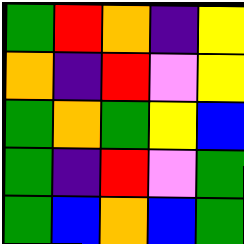[["green", "red", "orange", "indigo", "yellow"], ["orange", "indigo", "red", "violet", "yellow"], ["green", "orange", "green", "yellow", "blue"], ["green", "indigo", "red", "violet", "green"], ["green", "blue", "orange", "blue", "green"]]